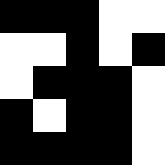[["black", "black", "black", "white", "white"], ["white", "white", "black", "white", "black"], ["white", "black", "black", "black", "white"], ["black", "white", "black", "black", "white"], ["black", "black", "black", "black", "white"]]